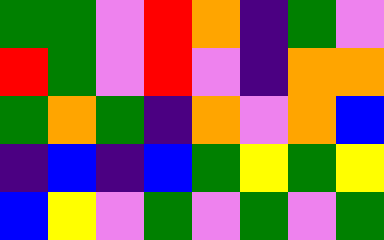[["green", "green", "violet", "red", "orange", "indigo", "green", "violet"], ["red", "green", "violet", "red", "violet", "indigo", "orange", "orange"], ["green", "orange", "green", "indigo", "orange", "violet", "orange", "blue"], ["indigo", "blue", "indigo", "blue", "green", "yellow", "green", "yellow"], ["blue", "yellow", "violet", "green", "violet", "green", "violet", "green"]]